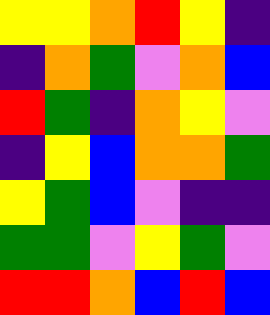[["yellow", "yellow", "orange", "red", "yellow", "indigo"], ["indigo", "orange", "green", "violet", "orange", "blue"], ["red", "green", "indigo", "orange", "yellow", "violet"], ["indigo", "yellow", "blue", "orange", "orange", "green"], ["yellow", "green", "blue", "violet", "indigo", "indigo"], ["green", "green", "violet", "yellow", "green", "violet"], ["red", "red", "orange", "blue", "red", "blue"]]